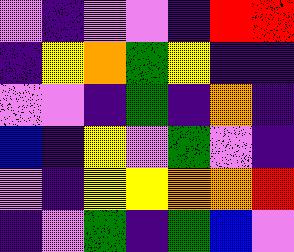[["violet", "indigo", "violet", "violet", "indigo", "red", "red"], ["indigo", "yellow", "orange", "green", "yellow", "indigo", "indigo"], ["violet", "violet", "indigo", "green", "indigo", "orange", "indigo"], ["blue", "indigo", "yellow", "violet", "green", "violet", "indigo"], ["violet", "indigo", "yellow", "yellow", "orange", "orange", "red"], ["indigo", "violet", "green", "indigo", "green", "blue", "violet"]]